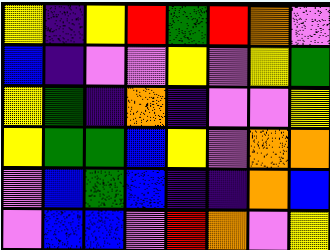[["yellow", "indigo", "yellow", "red", "green", "red", "orange", "violet"], ["blue", "indigo", "violet", "violet", "yellow", "violet", "yellow", "green"], ["yellow", "green", "indigo", "orange", "indigo", "violet", "violet", "yellow"], ["yellow", "green", "green", "blue", "yellow", "violet", "orange", "orange"], ["violet", "blue", "green", "blue", "indigo", "indigo", "orange", "blue"], ["violet", "blue", "blue", "violet", "red", "orange", "violet", "yellow"]]